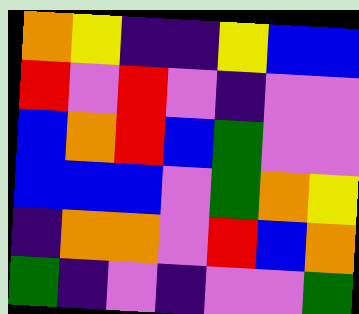[["orange", "yellow", "indigo", "indigo", "yellow", "blue", "blue"], ["red", "violet", "red", "violet", "indigo", "violet", "violet"], ["blue", "orange", "red", "blue", "green", "violet", "violet"], ["blue", "blue", "blue", "violet", "green", "orange", "yellow"], ["indigo", "orange", "orange", "violet", "red", "blue", "orange"], ["green", "indigo", "violet", "indigo", "violet", "violet", "green"]]